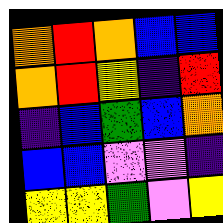[["orange", "red", "orange", "blue", "blue"], ["orange", "red", "yellow", "indigo", "red"], ["indigo", "blue", "green", "blue", "orange"], ["blue", "blue", "violet", "violet", "indigo"], ["yellow", "yellow", "green", "violet", "yellow"]]